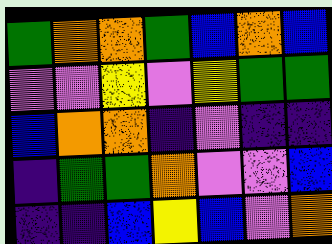[["green", "orange", "orange", "green", "blue", "orange", "blue"], ["violet", "violet", "yellow", "violet", "yellow", "green", "green"], ["blue", "orange", "orange", "indigo", "violet", "indigo", "indigo"], ["indigo", "green", "green", "orange", "violet", "violet", "blue"], ["indigo", "indigo", "blue", "yellow", "blue", "violet", "orange"]]